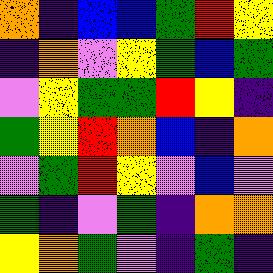[["orange", "indigo", "blue", "blue", "green", "red", "yellow"], ["indigo", "orange", "violet", "yellow", "green", "blue", "green"], ["violet", "yellow", "green", "green", "red", "yellow", "indigo"], ["green", "yellow", "red", "orange", "blue", "indigo", "orange"], ["violet", "green", "red", "yellow", "violet", "blue", "violet"], ["green", "indigo", "violet", "green", "indigo", "orange", "orange"], ["yellow", "orange", "green", "violet", "indigo", "green", "indigo"]]